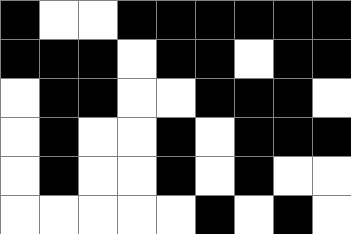[["black", "white", "white", "black", "black", "black", "black", "black", "black"], ["black", "black", "black", "white", "black", "black", "white", "black", "black"], ["white", "black", "black", "white", "white", "black", "black", "black", "white"], ["white", "black", "white", "white", "black", "white", "black", "black", "black"], ["white", "black", "white", "white", "black", "white", "black", "white", "white"], ["white", "white", "white", "white", "white", "black", "white", "black", "white"]]